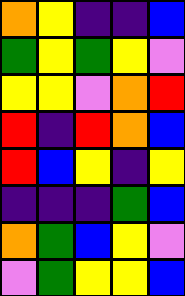[["orange", "yellow", "indigo", "indigo", "blue"], ["green", "yellow", "green", "yellow", "violet"], ["yellow", "yellow", "violet", "orange", "red"], ["red", "indigo", "red", "orange", "blue"], ["red", "blue", "yellow", "indigo", "yellow"], ["indigo", "indigo", "indigo", "green", "blue"], ["orange", "green", "blue", "yellow", "violet"], ["violet", "green", "yellow", "yellow", "blue"]]